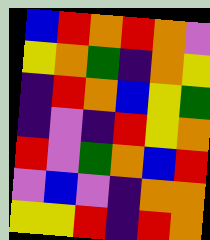[["blue", "red", "orange", "red", "orange", "violet"], ["yellow", "orange", "green", "indigo", "orange", "yellow"], ["indigo", "red", "orange", "blue", "yellow", "green"], ["indigo", "violet", "indigo", "red", "yellow", "orange"], ["red", "violet", "green", "orange", "blue", "red"], ["violet", "blue", "violet", "indigo", "orange", "orange"], ["yellow", "yellow", "red", "indigo", "red", "orange"]]